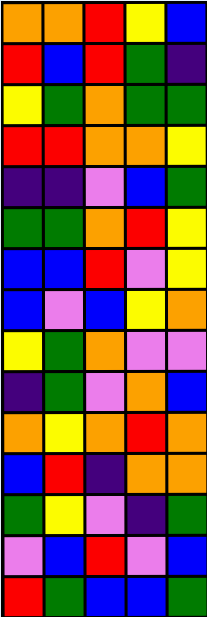[["orange", "orange", "red", "yellow", "blue"], ["red", "blue", "red", "green", "indigo"], ["yellow", "green", "orange", "green", "green"], ["red", "red", "orange", "orange", "yellow"], ["indigo", "indigo", "violet", "blue", "green"], ["green", "green", "orange", "red", "yellow"], ["blue", "blue", "red", "violet", "yellow"], ["blue", "violet", "blue", "yellow", "orange"], ["yellow", "green", "orange", "violet", "violet"], ["indigo", "green", "violet", "orange", "blue"], ["orange", "yellow", "orange", "red", "orange"], ["blue", "red", "indigo", "orange", "orange"], ["green", "yellow", "violet", "indigo", "green"], ["violet", "blue", "red", "violet", "blue"], ["red", "green", "blue", "blue", "green"]]